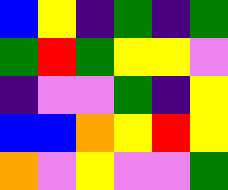[["blue", "yellow", "indigo", "green", "indigo", "green"], ["green", "red", "green", "yellow", "yellow", "violet"], ["indigo", "violet", "violet", "green", "indigo", "yellow"], ["blue", "blue", "orange", "yellow", "red", "yellow"], ["orange", "violet", "yellow", "violet", "violet", "green"]]